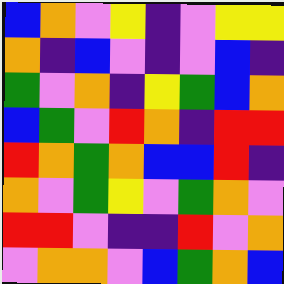[["blue", "orange", "violet", "yellow", "indigo", "violet", "yellow", "yellow"], ["orange", "indigo", "blue", "violet", "indigo", "violet", "blue", "indigo"], ["green", "violet", "orange", "indigo", "yellow", "green", "blue", "orange"], ["blue", "green", "violet", "red", "orange", "indigo", "red", "red"], ["red", "orange", "green", "orange", "blue", "blue", "red", "indigo"], ["orange", "violet", "green", "yellow", "violet", "green", "orange", "violet"], ["red", "red", "violet", "indigo", "indigo", "red", "violet", "orange"], ["violet", "orange", "orange", "violet", "blue", "green", "orange", "blue"]]